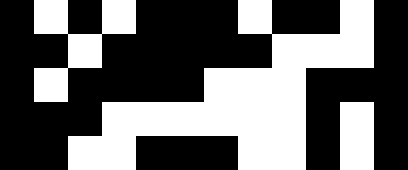[["black", "white", "black", "white", "black", "black", "black", "white", "black", "black", "white", "black"], ["black", "black", "white", "black", "black", "black", "black", "black", "white", "white", "white", "black"], ["black", "white", "black", "black", "black", "black", "white", "white", "white", "black", "black", "black"], ["black", "black", "black", "white", "white", "white", "white", "white", "white", "black", "white", "black"], ["black", "black", "white", "white", "black", "black", "black", "white", "white", "black", "white", "black"]]